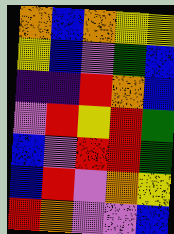[["orange", "blue", "orange", "yellow", "yellow"], ["yellow", "blue", "violet", "green", "blue"], ["indigo", "indigo", "red", "orange", "blue"], ["violet", "red", "yellow", "red", "green"], ["blue", "violet", "red", "red", "green"], ["blue", "red", "violet", "orange", "yellow"], ["red", "orange", "violet", "violet", "blue"]]